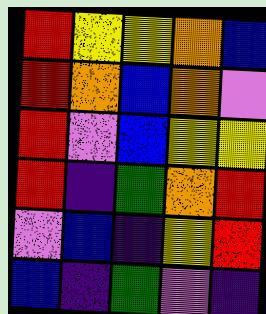[["red", "yellow", "yellow", "orange", "blue"], ["red", "orange", "blue", "orange", "violet"], ["red", "violet", "blue", "yellow", "yellow"], ["red", "indigo", "green", "orange", "red"], ["violet", "blue", "indigo", "yellow", "red"], ["blue", "indigo", "green", "violet", "indigo"]]